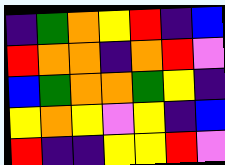[["indigo", "green", "orange", "yellow", "red", "indigo", "blue"], ["red", "orange", "orange", "indigo", "orange", "red", "violet"], ["blue", "green", "orange", "orange", "green", "yellow", "indigo"], ["yellow", "orange", "yellow", "violet", "yellow", "indigo", "blue"], ["red", "indigo", "indigo", "yellow", "yellow", "red", "violet"]]